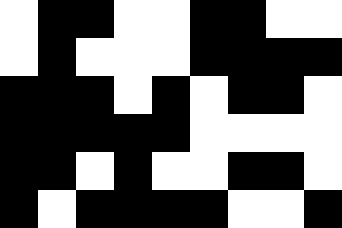[["white", "black", "black", "white", "white", "black", "black", "white", "white"], ["white", "black", "white", "white", "white", "black", "black", "black", "black"], ["black", "black", "black", "white", "black", "white", "black", "black", "white"], ["black", "black", "black", "black", "black", "white", "white", "white", "white"], ["black", "black", "white", "black", "white", "white", "black", "black", "white"], ["black", "white", "black", "black", "black", "black", "white", "white", "black"]]